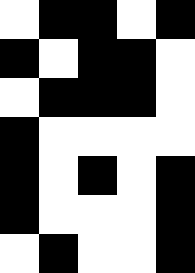[["white", "black", "black", "white", "black"], ["black", "white", "black", "black", "white"], ["white", "black", "black", "black", "white"], ["black", "white", "white", "white", "white"], ["black", "white", "black", "white", "black"], ["black", "white", "white", "white", "black"], ["white", "black", "white", "white", "black"]]